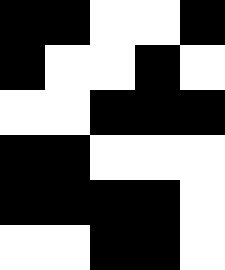[["black", "black", "white", "white", "black"], ["black", "white", "white", "black", "white"], ["white", "white", "black", "black", "black"], ["black", "black", "white", "white", "white"], ["black", "black", "black", "black", "white"], ["white", "white", "black", "black", "white"]]